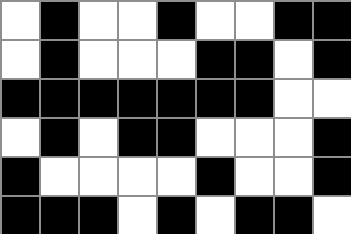[["white", "black", "white", "white", "black", "white", "white", "black", "black"], ["white", "black", "white", "white", "white", "black", "black", "white", "black"], ["black", "black", "black", "black", "black", "black", "black", "white", "white"], ["white", "black", "white", "black", "black", "white", "white", "white", "black"], ["black", "white", "white", "white", "white", "black", "white", "white", "black"], ["black", "black", "black", "white", "black", "white", "black", "black", "white"]]